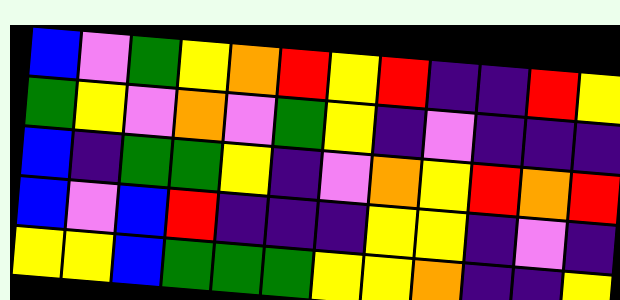[["blue", "violet", "green", "yellow", "orange", "red", "yellow", "red", "indigo", "indigo", "red", "yellow"], ["green", "yellow", "violet", "orange", "violet", "green", "yellow", "indigo", "violet", "indigo", "indigo", "indigo"], ["blue", "indigo", "green", "green", "yellow", "indigo", "violet", "orange", "yellow", "red", "orange", "red"], ["blue", "violet", "blue", "red", "indigo", "indigo", "indigo", "yellow", "yellow", "indigo", "violet", "indigo"], ["yellow", "yellow", "blue", "green", "green", "green", "yellow", "yellow", "orange", "indigo", "indigo", "yellow"]]